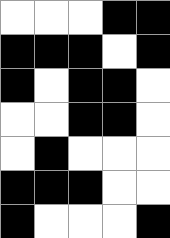[["white", "white", "white", "black", "black"], ["black", "black", "black", "white", "black"], ["black", "white", "black", "black", "white"], ["white", "white", "black", "black", "white"], ["white", "black", "white", "white", "white"], ["black", "black", "black", "white", "white"], ["black", "white", "white", "white", "black"]]